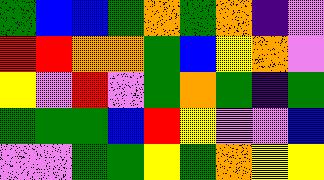[["green", "blue", "blue", "green", "orange", "green", "orange", "indigo", "violet"], ["red", "red", "orange", "orange", "green", "blue", "yellow", "orange", "violet"], ["yellow", "violet", "red", "violet", "green", "orange", "green", "indigo", "green"], ["green", "green", "green", "blue", "red", "yellow", "violet", "violet", "blue"], ["violet", "violet", "green", "green", "yellow", "green", "orange", "yellow", "yellow"]]